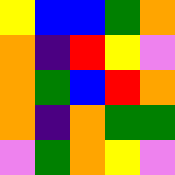[["yellow", "blue", "blue", "green", "orange"], ["orange", "indigo", "red", "yellow", "violet"], ["orange", "green", "blue", "red", "orange"], ["orange", "indigo", "orange", "green", "green"], ["violet", "green", "orange", "yellow", "violet"]]